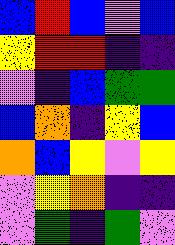[["blue", "red", "blue", "violet", "blue"], ["yellow", "red", "red", "indigo", "indigo"], ["violet", "indigo", "blue", "green", "green"], ["blue", "orange", "indigo", "yellow", "blue"], ["orange", "blue", "yellow", "violet", "yellow"], ["violet", "yellow", "orange", "indigo", "indigo"], ["violet", "green", "indigo", "green", "violet"]]